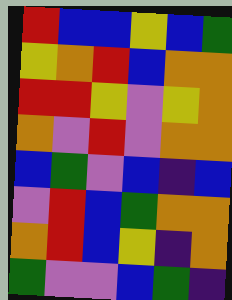[["red", "blue", "blue", "yellow", "blue", "green"], ["yellow", "orange", "red", "blue", "orange", "orange"], ["red", "red", "yellow", "violet", "yellow", "orange"], ["orange", "violet", "red", "violet", "orange", "orange"], ["blue", "green", "violet", "blue", "indigo", "blue"], ["violet", "red", "blue", "green", "orange", "orange"], ["orange", "red", "blue", "yellow", "indigo", "orange"], ["green", "violet", "violet", "blue", "green", "indigo"]]